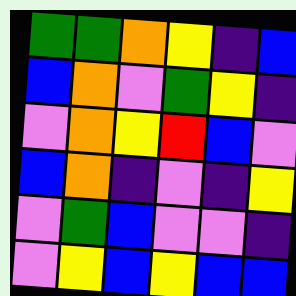[["green", "green", "orange", "yellow", "indigo", "blue"], ["blue", "orange", "violet", "green", "yellow", "indigo"], ["violet", "orange", "yellow", "red", "blue", "violet"], ["blue", "orange", "indigo", "violet", "indigo", "yellow"], ["violet", "green", "blue", "violet", "violet", "indigo"], ["violet", "yellow", "blue", "yellow", "blue", "blue"]]